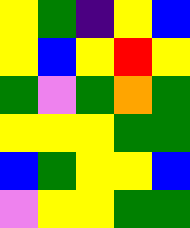[["yellow", "green", "indigo", "yellow", "blue"], ["yellow", "blue", "yellow", "red", "yellow"], ["green", "violet", "green", "orange", "green"], ["yellow", "yellow", "yellow", "green", "green"], ["blue", "green", "yellow", "yellow", "blue"], ["violet", "yellow", "yellow", "green", "green"]]